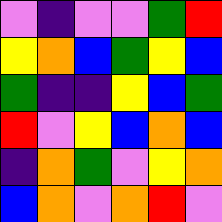[["violet", "indigo", "violet", "violet", "green", "red"], ["yellow", "orange", "blue", "green", "yellow", "blue"], ["green", "indigo", "indigo", "yellow", "blue", "green"], ["red", "violet", "yellow", "blue", "orange", "blue"], ["indigo", "orange", "green", "violet", "yellow", "orange"], ["blue", "orange", "violet", "orange", "red", "violet"]]